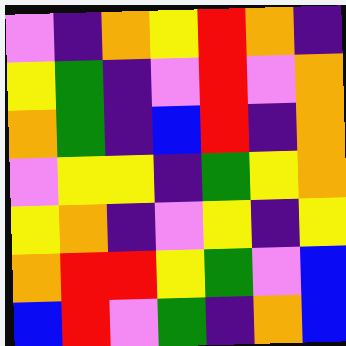[["violet", "indigo", "orange", "yellow", "red", "orange", "indigo"], ["yellow", "green", "indigo", "violet", "red", "violet", "orange"], ["orange", "green", "indigo", "blue", "red", "indigo", "orange"], ["violet", "yellow", "yellow", "indigo", "green", "yellow", "orange"], ["yellow", "orange", "indigo", "violet", "yellow", "indigo", "yellow"], ["orange", "red", "red", "yellow", "green", "violet", "blue"], ["blue", "red", "violet", "green", "indigo", "orange", "blue"]]